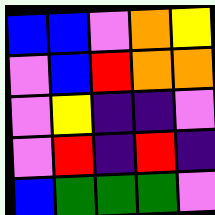[["blue", "blue", "violet", "orange", "yellow"], ["violet", "blue", "red", "orange", "orange"], ["violet", "yellow", "indigo", "indigo", "violet"], ["violet", "red", "indigo", "red", "indigo"], ["blue", "green", "green", "green", "violet"]]